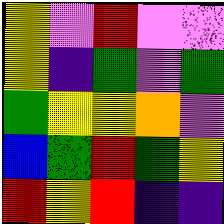[["yellow", "violet", "red", "violet", "violet"], ["yellow", "indigo", "green", "violet", "green"], ["green", "yellow", "yellow", "orange", "violet"], ["blue", "green", "red", "green", "yellow"], ["red", "yellow", "red", "indigo", "indigo"]]